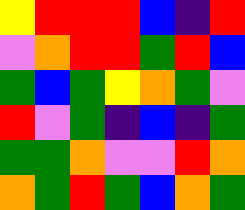[["yellow", "red", "red", "red", "blue", "indigo", "red"], ["violet", "orange", "red", "red", "green", "red", "blue"], ["green", "blue", "green", "yellow", "orange", "green", "violet"], ["red", "violet", "green", "indigo", "blue", "indigo", "green"], ["green", "green", "orange", "violet", "violet", "red", "orange"], ["orange", "green", "red", "green", "blue", "orange", "green"]]